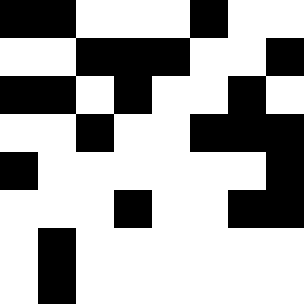[["black", "black", "white", "white", "white", "black", "white", "white"], ["white", "white", "black", "black", "black", "white", "white", "black"], ["black", "black", "white", "black", "white", "white", "black", "white"], ["white", "white", "black", "white", "white", "black", "black", "black"], ["black", "white", "white", "white", "white", "white", "white", "black"], ["white", "white", "white", "black", "white", "white", "black", "black"], ["white", "black", "white", "white", "white", "white", "white", "white"], ["white", "black", "white", "white", "white", "white", "white", "white"]]